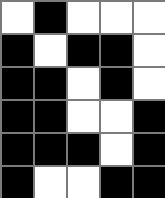[["white", "black", "white", "white", "white"], ["black", "white", "black", "black", "white"], ["black", "black", "white", "black", "white"], ["black", "black", "white", "white", "black"], ["black", "black", "black", "white", "black"], ["black", "white", "white", "black", "black"]]